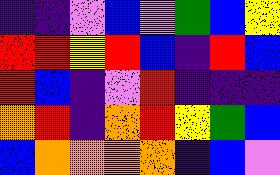[["indigo", "indigo", "violet", "blue", "violet", "green", "blue", "yellow"], ["red", "red", "yellow", "red", "blue", "indigo", "red", "blue"], ["red", "blue", "indigo", "violet", "red", "indigo", "indigo", "indigo"], ["orange", "red", "indigo", "orange", "red", "yellow", "green", "blue"], ["blue", "orange", "orange", "orange", "orange", "indigo", "blue", "violet"]]